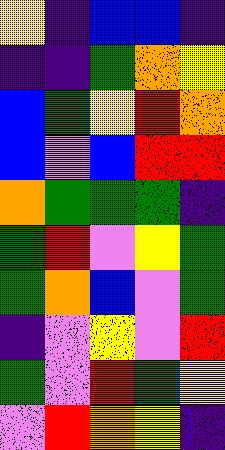[["yellow", "indigo", "blue", "blue", "indigo"], ["indigo", "indigo", "green", "orange", "yellow"], ["blue", "green", "yellow", "red", "orange"], ["blue", "violet", "blue", "red", "red"], ["orange", "green", "green", "green", "indigo"], ["green", "red", "violet", "yellow", "green"], ["green", "orange", "blue", "violet", "green"], ["indigo", "violet", "yellow", "violet", "red"], ["green", "violet", "red", "green", "yellow"], ["violet", "red", "orange", "yellow", "indigo"]]